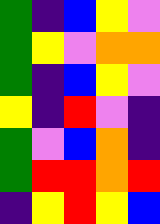[["green", "indigo", "blue", "yellow", "violet"], ["green", "yellow", "violet", "orange", "orange"], ["green", "indigo", "blue", "yellow", "violet"], ["yellow", "indigo", "red", "violet", "indigo"], ["green", "violet", "blue", "orange", "indigo"], ["green", "red", "red", "orange", "red"], ["indigo", "yellow", "red", "yellow", "blue"]]